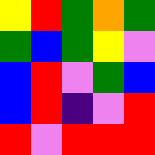[["yellow", "red", "green", "orange", "green"], ["green", "blue", "green", "yellow", "violet"], ["blue", "red", "violet", "green", "blue"], ["blue", "red", "indigo", "violet", "red"], ["red", "violet", "red", "red", "red"]]